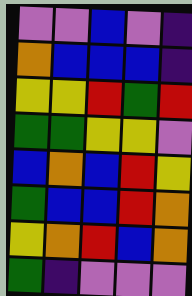[["violet", "violet", "blue", "violet", "indigo"], ["orange", "blue", "blue", "blue", "indigo"], ["yellow", "yellow", "red", "green", "red"], ["green", "green", "yellow", "yellow", "violet"], ["blue", "orange", "blue", "red", "yellow"], ["green", "blue", "blue", "red", "orange"], ["yellow", "orange", "red", "blue", "orange"], ["green", "indigo", "violet", "violet", "violet"]]